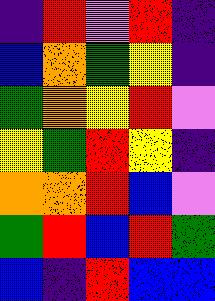[["indigo", "red", "violet", "red", "indigo"], ["blue", "orange", "green", "yellow", "indigo"], ["green", "orange", "yellow", "red", "violet"], ["yellow", "green", "red", "yellow", "indigo"], ["orange", "orange", "red", "blue", "violet"], ["green", "red", "blue", "red", "green"], ["blue", "indigo", "red", "blue", "blue"]]